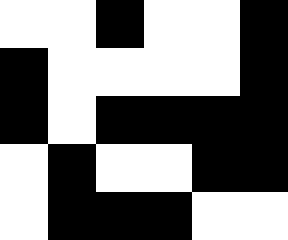[["white", "white", "black", "white", "white", "black"], ["black", "white", "white", "white", "white", "black"], ["black", "white", "black", "black", "black", "black"], ["white", "black", "white", "white", "black", "black"], ["white", "black", "black", "black", "white", "white"]]